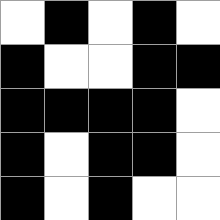[["white", "black", "white", "black", "white"], ["black", "white", "white", "black", "black"], ["black", "black", "black", "black", "white"], ["black", "white", "black", "black", "white"], ["black", "white", "black", "white", "white"]]